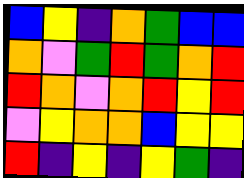[["blue", "yellow", "indigo", "orange", "green", "blue", "blue"], ["orange", "violet", "green", "red", "green", "orange", "red"], ["red", "orange", "violet", "orange", "red", "yellow", "red"], ["violet", "yellow", "orange", "orange", "blue", "yellow", "yellow"], ["red", "indigo", "yellow", "indigo", "yellow", "green", "indigo"]]